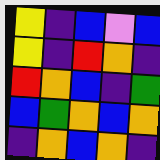[["yellow", "indigo", "blue", "violet", "blue"], ["yellow", "indigo", "red", "orange", "indigo"], ["red", "orange", "blue", "indigo", "green"], ["blue", "green", "orange", "blue", "orange"], ["indigo", "orange", "blue", "orange", "indigo"]]